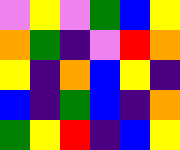[["violet", "yellow", "violet", "green", "blue", "yellow"], ["orange", "green", "indigo", "violet", "red", "orange"], ["yellow", "indigo", "orange", "blue", "yellow", "indigo"], ["blue", "indigo", "green", "blue", "indigo", "orange"], ["green", "yellow", "red", "indigo", "blue", "yellow"]]